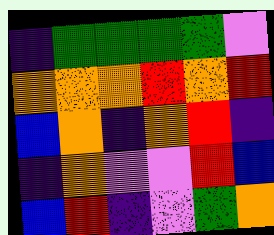[["indigo", "green", "green", "green", "green", "violet"], ["orange", "orange", "orange", "red", "orange", "red"], ["blue", "orange", "indigo", "orange", "red", "indigo"], ["indigo", "orange", "violet", "violet", "red", "blue"], ["blue", "red", "indigo", "violet", "green", "orange"]]